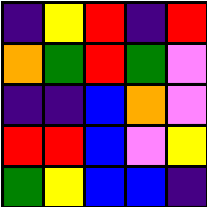[["indigo", "yellow", "red", "indigo", "red"], ["orange", "green", "red", "green", "violet"], ["indigo", "indigo", "blue", "orange", "violet"], ["red", "red", "blue", "violet", "yellow"], ["green", "yellow", "blue", "blue", "indigo"]]